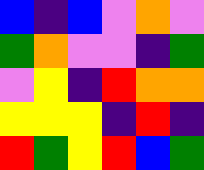[["blue", "indigo", "blue", "violet", "orange", "violet"], ["green", "orange", "violet", "violet", "indigo", "green"], ["violet", "yellow", "indigo", "red", "orange", "orange"], ["yellow", "yellow", "yellow", "indigo", "red", "indigo"], ["red", "green", "yellow", "red", "blue", "green"]]